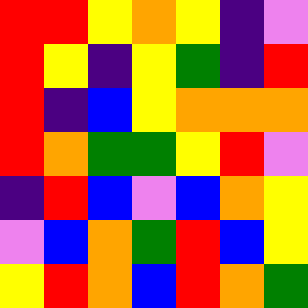[["red", "red", "yellow", "orange", "yellow", "indigo", "violet"], ["red", "yellow", "indigo", "yellow", "green", "indigo", "red"], ["red", "indigo", "blue", "yellow", "orange", "orange", "orange"], ["red", "orange", "green", "green", "yellow", "red", "violet"], ["indigo", "red", "blue", "violet", "blue", "orange", "yellow"], ["violet", "blue", "orange", "green", "red", "blue", "yellow"], ["yellow", "red", "orange", "blue", "red", "orange", "green"]]